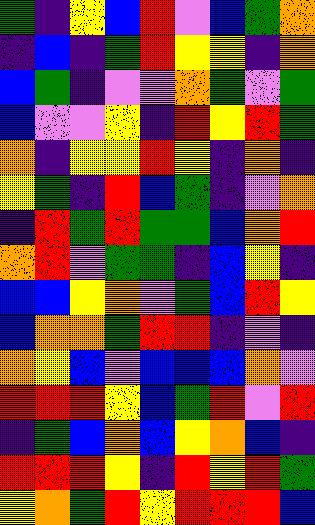[["green", "indigo", "yellow", "blue", "red", "violet", "blue", "green", "orange"], ["indigo", "blue", "indigo", "green", "red", "yellow", "yellow", "indigo", "orange"], ["blue", "green", "indigo", "violet", "violet", "orange", "green", "violet", "green"], ["blue", "violet", "violet", "yellow", "indigo", "red", "yellow", "red", "green"], ["orange", "indigo", "yellow", "yellow", "red", "yellow", "indigo", "orange", "indigo"], ["yellow", "green", "indigo", "red", "blue", "green", "indigo", "violet", "orange"], ["indigo", "red", "green", "red", "green", "green", "blue", "orange", "red"], ["orange", "red", "violet", "green", "green", "indigo", "blue", "yellow", "indigo"], ["blue", "blue", "yellow", "orange", "violet", "green", "blue", "red", "yellow"], ["blue", "orange", "orange", "green", "red", "red", "indigo", "violet", "indigo"], ["orange", "yellow", "blue", "violet", "blue", "blue", "blue", "orange", "violet"], ["red", "red", "red", "yellow", "blue", "green", "red", "violet", "red"], ["indigo", "green", "blue", "orange", "blue", "yellow", "orange", "blue", "indigo"], ["red", "red", "red", "yellow", "indigo", "red", "yellow", "red", "green"], ["yellow", "orange", "green", "red", "yellow", "red", "red", "red", "blue"]]